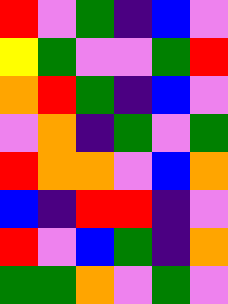[["red", "violet", "green", "indigo", "blue", "violet"], ["yellow", "green", "violet", "violet", "green", "red"], ["orange", "red", "green", "indigo", "blue", "violet"], ["violet", "orange", "indigo", "green", "violet", "green"], ["red", "orange", "orange", "violet", "blue", "orange"], ["blue", "indigo", "red", "red", "indigo", "violet"], ["red", "violet", "blue", "green", "indigo", "orange"], ["green", "green", "orange", "violet", "green", "violet"]]